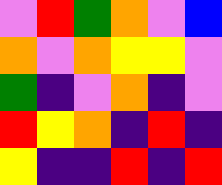[["violet", "red", "green", "orange", "violet", "blue"], ["orange", "violet", "orange", "yellow", "yellow", "violet"], ["green", "indigo", "violet", "orange", "indigo", "violet"], ["red", "yellow", "orange", "indigo", "red", "indigo"], ["yellow", "indigo", "indigo", "red", "indigo", "red"]]